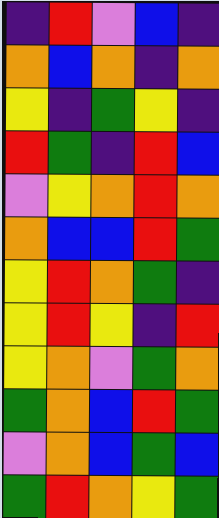[["indigo", "red", "violet", "blue", "indigo"], ["orange", "blue", "orange", "indigo", "orange"], ["yellow", "indigo", "green", "yellow", "indigo"], ["red", "green", "indigo", "red", "blue"], ["violet", "yellow", "orange", "red", "orange"], ["orange", "blue", "blue", "red", "green"], ["yellow", "red", "orange", "green", "indigo"], ["yellow", "red", "yellow", "indigo", "red"], ["yellow", "orange", "violet", "green", "orange"], ["green", "orange", "blue", "red", "green"], ["violet", "orange", "blue", "green", "blue"], ["green", "red", "orange", "yellow", "green"]]